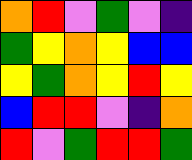[["orange", "red", "violet", "green", "violet", "indigo"], ["green", "yellow", "orange", "yellow", "blue", "blue"], ["yellow", "green", "orange", "yellow", "red", "yellow"], ["blue", "red", "red", "violet", "indigo", "orange"], ["red", "violet", "green", "red", "red", "green"]]